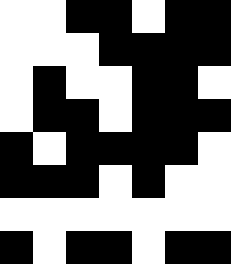[["white", "white", "black", "black", "white", "black", "black"], ["white", "white", "white", "black", "black", "black", "black"], ["white", "black", "white", "white", "black", "black", "white"], ["white", "black", "black", "white", "black", "black", "black"], ["black", "white", "black", "black", "black", "black", "white"], ["black", "black", "black", "white", "black", "white", "white"], ["white", "white", "white", "white", "white", "white", "white"], ["black", "white", "black", "black", "white", "black", "black"]]